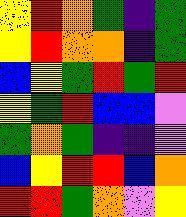[["yellow", "red", "orange", "green", "indigo", "green"], ["yellow", "red", "orange", "orange", "indigo", "green"], ["blue", "yellow", "green", "red", "green", "red"], ["yellow", "green", "red", "blue", "blue", "violet"], ["green", "orange", "green", "indigo", "indigo", "violet"], ["blue", "yellow", "red", "red", "blue", "orange"], ["red", "red", "green", "orange", "violet", "yellow"]]